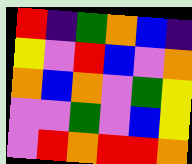[["red", "indigo", "green", "orange", "blue", "indigo"], ["yellow", "violet", "red", "blue", "violet", "orange"], ["orange", "blue", "orange", "violet", "green", "yellow"], ["violet", "violet", "green", "violet", "blue", "yellow"], ["violet", "red", "orange", "red", "red", "orange"]]